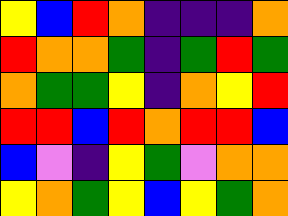[["yellow", "blue", "red", "orange", "indigo", "indigo", "indigo", "orange"], ["red", "orange", "orange", "green", "indigo", "green", "red", "green"], ["orange", "green", "green", "yellow", "indigo", "orange", "yellow", "red"], ["red", "red", "blue", "red", "orange", "red", "red", "blue"], ["blue", "violet", "indigo", "yellow", "green", "violet", "orange", "orange"], ["yellow", "orange", "green", "yellow", "blue", "yellow", "green", "orange"]]